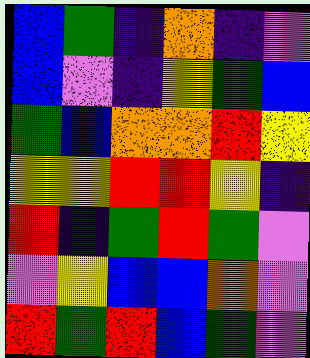[["blue", "green", "indigo", "orange", "indigo", "violet"], ["blue", "violet", "indigo", "yellow", "green", "blue"], ["green", "blue", "orange", "orange", "red", "yellow"], ["yellow", "yellow", "red", "red", "yellow", "indigo"], ["red", "indigo", "green", "red", "green", "violet"], ["violet", "yellow", "blue", "blue", "orange", "violet"], ["red", "green", "red", "blue", "green", "violet"]]